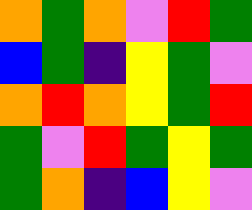[["orange", "green", "orange", "violet", "red", "green"], ["blue", "green", "indigo", "yellow", "green", "violet"], ["orange", "red", "orange", "yellow", "green", "red"], ["green", "violet", "red", "green", "yellow", "green"], ["green", "orange", "indigo", "blue", "yellow", "violet"]]